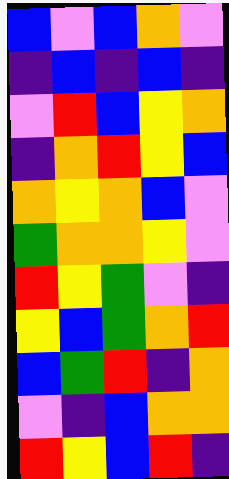[["blue", "violet", "blue", "orange", "violet"], ["indigo", "blue", "indigo", "blue", "indigo"], ["violet", "red", "blue", "yellow", "orange"], ["indigo", "orange", "red", "yellow", "blue"], ["orange", "yellow", "orange", "blue", "violet"], ["green", "orange", "orange", "yellow", "violet"], ["red", "yellow", "green", "violet", "indigo"], ["yellow", "blue", "green", "orange", "red"], ["blue", "green", "red", "indigo", "orange"], ["violet", "indigo", "blue", "orange", "orange"], ["red", "yellow", "blue", "red", "indigo"]]